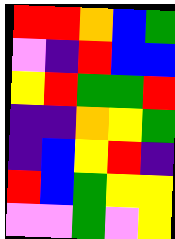[["red", "red", "orange", "blue", "green"], ["violet", "indigo", "red", "blue", "blue"], ["yellow", "red", "green", "green", "red"], ["indigo", "indigo", "orange", "yellow", "green"], ["indigo", "blue", "yellow", "red", "indigo"], ["red", "blue", "green", "yellow", "yellow"], ["violet", "violet", "green", "violet", "yellow"]]